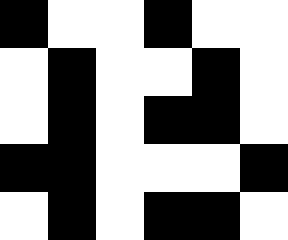[["black", "white", "white", "black", "white", "white"], ["white", "black", "white", "white", "black", "white"], ["white", "black", "white", "black", "black", "white"], ["black", "black", "white", "white", "white", "black"], ["white", "black", "white", "black", "black", "white"]]